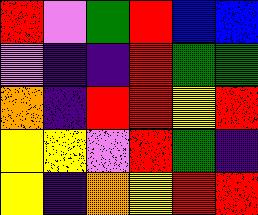[["red", "violet", "green", "red", "blue", "blue"], ["violet", "indigo", "indigo", "red", "green", "green"], ["orange", "indigo", "red", "red", "yellow", "red"], ["yellow", "yellow", "violet", "red", "green", "indigo"], ["yellow", "indigo", "orange", "yellow", "red", "red"]]